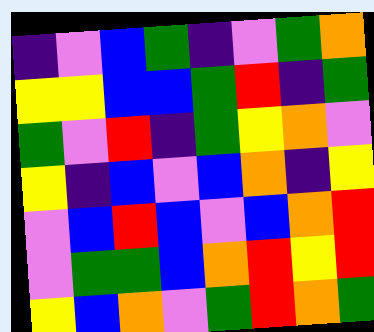[["indigo", "violet", "blue", "green", "indigo", "violet", "green", "orange"], ["yellow", "yellow", "blue", "blue", "green", "red", "indigo", "green"], ["green", "violet", "red", "indigo", "green", "yellow", "orange", "violet"], ["yellow", "indigo", "blue", "violet", "blue", "orange", "indigo", "yellow"], ["violet", "blue", "red", "blue", "violet", "blue", "orange", "red"], ["violet", "green", "green", "blue", "orange", "red", "yellow", "red"], ["yellow", "blue", "orange", "violet", "green", "red", "orange", "green"]]